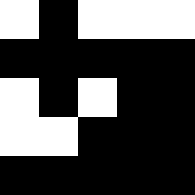[["white", "black", "white", "white", "white"], ["black", "black", "black", "black", "black"], ["white", "black", "white", "black", "black"], ["white", "white", "black", "black", "black"], ["black", "black", "black", "black", "black"]]